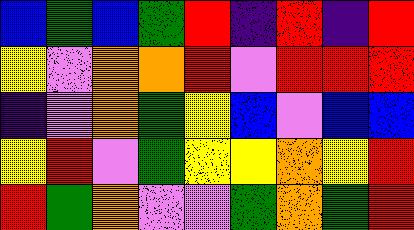[["blue", "green", "blue", "green", "red", "indigo", "red", "indigo", "red"], ["yellow", "violet", "orange", "orange", "red", "violet", "red", "red", "red"], ["indigo", "violet", "orange", "green", "yellow", "blue", "violet", "blue", "blue"], ["yellow", "red", "violet", "green", "yellow", "yellow", "orange", "yellow", "red"], ["red", "green", "orange", "violet", "violet", "green", "orange", "green", "red"]]